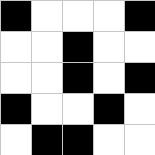[["black", "white", "white", "white", "black"], ["white", "white", "black", "white", "white"], ["white", "white", "black", "white", "black"], ["black", "white", "white", "black", "white"], ["white", "black", "black", "white", "white"]]